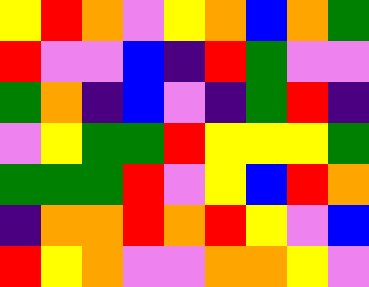[["yellow", "red", "orange", "violet", "yellow", "orange", "blue", "orange", "green"], ["red", "violet", "violet", "blue", "indigo", "red", "green", "violet", "violet"], ["green", "orange", "indigo", "blue", "violet", "indigo", "green", "red", "indigo"], ["violet", "yellow", "green", "green", "red", "yellow", "yellow", "yellow", "green"], ["green", "green", "green", "red", "violet", "yellow", "blue", "red", "orange"], ["indigo", "orange", "orange", "red", "orange", "red", "yellow", "violet", "blue"], ["red", "yellow", "orange", "violet", "violet", "orange", "orange", "yellow", "violet"]]